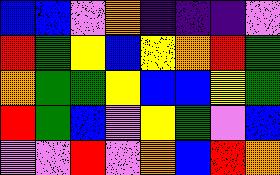[["blue", "blue", "violet", "orange", "indigo", "indigo", "indigo", "violet"], ["red", "green", "yellow", "blue", "yellow", "orange", "red", "green"], ["orange", "green", "green", "yellow", "blue", "blue", "yellow", "green"], ["red", "green", "blue", "violet", "yellow", "green", "violet", "blue"], ["violet", "violet", "red", "violet", "orange", "blue", "red", "orange"]]